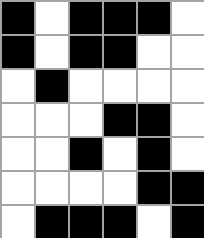[["black", "white", "black", "black", "black", "white"], ["black", "white", "black", "black", "white", "white"], ["white", "black", "white", "white", "white", "white"], ["white", "white", "white", "black", "black", "white"], ["white", "white", "black", "white", "black", "white"], ["white", "white", "white", "white", "black", "black"], ["white", "black", "black", "black", "white", "black"]]